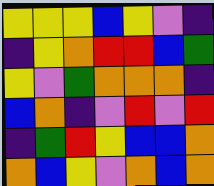[["yellow", "yellow", "yellow", "blue", "yellow", "violet", "indigo"], ["indigo", "yellow", "orange", "red", "red", "blue", "green"], ["yellow", "violet", "green", "orange", "orange", "orange", "indigo"], ["blue", "orange", "indigo", "violet", "red", "violet", "red"], ["indigo", "green", "red", "yellow", "blue", "blue", "orange"], ["orange", "blue", "yellow", "violet", "orange", "blue", "orange"]]